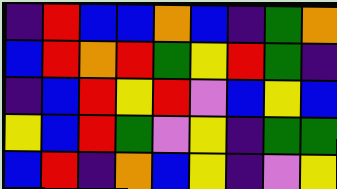[["indigo", "red", "blue", "blue", "orange", "blue", "indigo", "green", "orange"], ["blue", "red", "orange", "red", "green", "yellow", "red", "green", "indigo"], ["indigo", "blue", "red", "yellow", "red", "violet", "blue", "yellow", "blue"], ["yellow", "blue", "red", "green", "violet", "yellow", "indigo", "green", "green"], ["blue", "red", "indigo", "orange", "blue", "yellow", "indigo", "violet", "yellow"]]